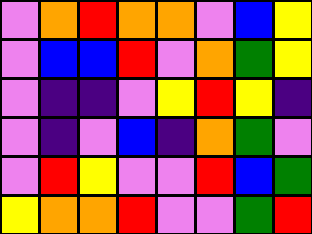[["violet", "orange", "red", "orange", "orange", "violet", "blue", "yellow"], ["violet", "blue", "blue", "red", "violet", "orange", "green", "yellow"], ["violet", "indigo", "indigo", "violet", "yellow", "red", "yellow", "indigo"], ["violet", "indigo", "violet", "blue", "indigo", "orange", "green", "violet"], ["violet", "red", "yellow", "violet", "violet", "red", "blue", "green"], ["yellow", "orange", "orange", "red", "violet", "violet", "green", "red"]]